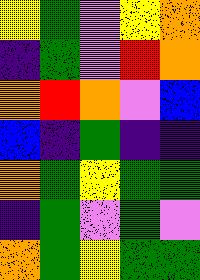[["yellow", "green", "violet", "yellow", "orange"], ["indigo", "green", "violet", "red", "orange"], ["orange", "red", "orange", "violet", "blue"], ["blue", "indigo", "green", "indigo", "indigo"], ["orange", "green", "yellow", "green", "green"], ["indigo", "green", "violet", "green", "violet"], ["orange", "green", "yellow", "green", "green"]]